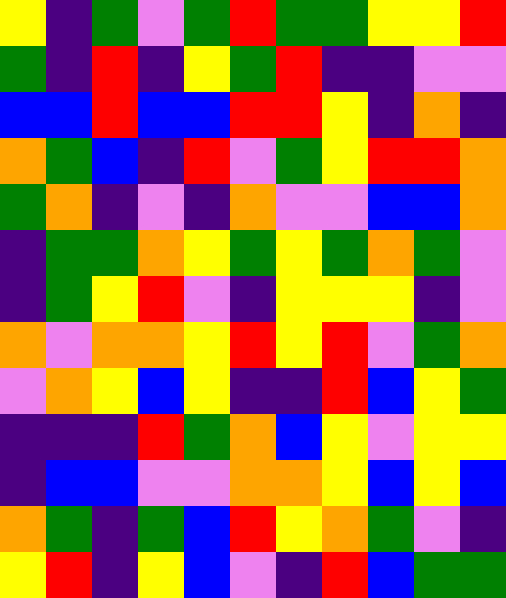[["yellow", "indigo", "green", "violet", "green", "red", "green", "green", "yellow", "yellow", "red"], ["green", "indigo", "red", "indigo", "yellow", "green", "red", "indigo", "indigo", "violet", "violet"], ["blue", "blue", "red", "blue", "blue", "red", "red", "yellow", "indigo", "orange", "indigo"], ["orange", "green", "blue", "indigo", "red", "violet", "green", "yellow", "red", "red", "orange"], ["green", "orange", "indigo", "violet", "indigo", "orange", "violet", "violet", "blue", "blue", "orange"], ["indigo", "green", "green", "orange", "yellow", "green", "yellow", "green", "orange", "green", "violet"], ["indigo", "green", "yellow", "red", "violet", "indigo", "yellow", "yellow", "yellow", "indigo", "violet"], ["orange", "violet", "orange", "orange", "yellow", "red", "yellow", "red", "violet", "green", "orange"], ["violet", "orange", "yellow", "blue", "yellow", "indigo", "indigo", "red", "blue", "yellow", "green"], ["indigo", "indigo", "indigo", "red", "green", "orange", "blue", "yellow", "violet", "yellow", "yellow"], ["indigo", "blue", "blue", "violet", "violet", "orange", "orange", "yellow", "blue", "yellow", "blue"], ["orange", "green", "indigo", "green", "blue", "red", "yellow", "orange", "green", "violet", "indigo"], ["yellow", "red", "indigo", "yellow", "blue", "violet", "indigo", "red", "blue", "green", "green"]]